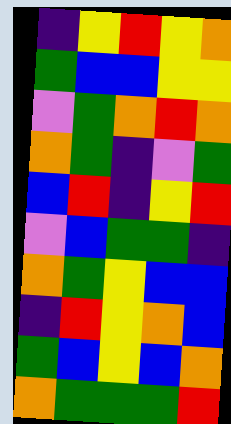[["indigo", "yellow", "red", "yellow", "orange"], ["green", "blue", "blue", "yellow", "yellow"], ["violet", "green", "orange", "red", "orange"], ["orange", "green", "indigo", "violet", "green"], ["blue", "red", "indigo", "yellow", "red"], ["violet", "blue", "green", "green", "indigo"], ["orange", "green", "yellow", "blue", "blue"], ["indigo", "red", "yellow", "orange", "blue"], ["green", "blue", "yellow", "blue", "orange"], ["orange", "green", "green", "green", "red"]]